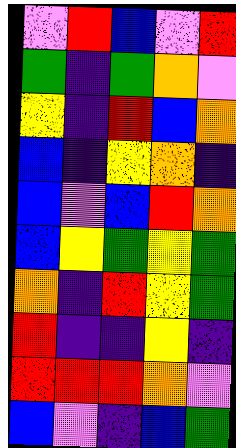[["violet", "red", "blue", "violet", "red"], ["green", "indigo", "green", "orange", "violet"], ["yellow", "indigo", "red", "blue", "orange"], ["blue", "indigo", "yellow", "orange", "indigo"], ["blue", "violet", "blue", "red", "orange"], ["blue", "yellow", "green", "yellow", "green"], ["orange", "indigo", "red", "yellow", "green"], ["red", "indigo", "indigo", "yellow", "indigo"], ["red", "red", "red", "orange", "violet"], ["blue", "violet", "indigo", "blue", "green"]]